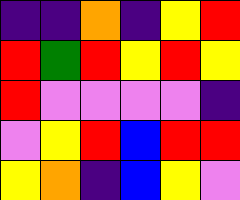[["indigo", "indigo", "orange", "indigo", "yellow", "red"], ["red", "green", "red", "yellow", "red", "yellow"], ["red", "violet", "violet", "violet", "violet", "indigo"], ["violet", "yellow", "red", "blue", "red", "red"], ["yellow", "orange", "indigo", "blue", "yellow", "violet"]]